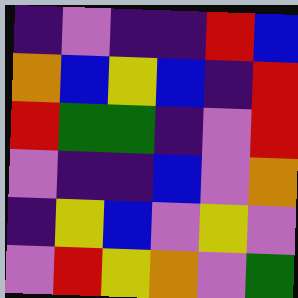[["indigo", "violet", "indigo", "indigo", "red", "blue"], ["orange", "blue", "yellow", "blue", "indigo", "red"], ["red", "green", "green", "indigo", "violet", "red"], ["violet", "indigo", "indigo", "blue", "violet", "orange"], ["indigo", "yellow", "blue", "violet", "yellow", "violet"], ["violet", "red", "yellow", "orange", "violet", "green"]]